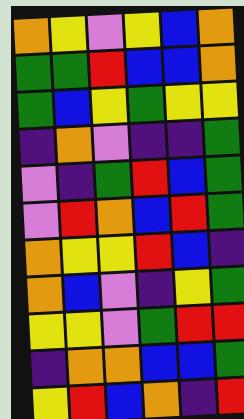[["orange", "yellow", "violet", "yellow", "blue", "orange"], ["green", "green", "red", "blue", "blue", "orange"], ["green", "blue", "yellow", "green", "yellow", "yellow"], ["indigo", "orange", "violet", "indigo", "indigo", "green"], ["violet", "indigo", "green", "red", "blue", "green"], ["violet", "red", "orange", "blue", "red", "green"], ["orange", "yellow", "yellow", "red", "blue", "indigo"], ["orange", "blue", "violet", "indigo", "yellow", "green"], ["yellow", "yellow", "violet", "green", "red", "red"], ["indigo", "orange", "orange", "blue", "blue", "green"], ["yellow", "red", "blue", "orange", "indigo", "red"]]